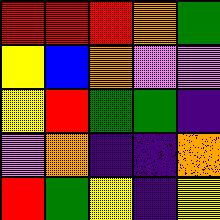[["red", "red", "red", "orange", "green"], ["yellow", "blue", "orange", "violet", "violet"], ["yellow", "red", "green", "green", "indigo"], ["violet", "orange", "indigo", "indigo", "orange"], ["red", "green", "yellow", "indigo", "yellow"]]